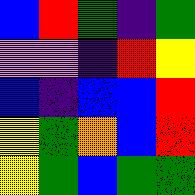[["blue", "red", "green", "indigo", "green"], ["violet", "violet", "indigo", "red", "yellow"], ["blue", "indigo", "blue", "blue", "red"], ["yellow", "green", "orange", "blue", "red"], ["yellow", "green", "blue", "green", "green"]]